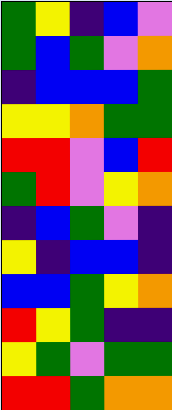[["green", "yellow", "indigo", "blue", "violet"], ["green", "blue", "green", "violet", "orange"], ["indigo", "blue", "blue", "blue", "green"], ["yellow", "yellow", "orange", "green", "green"], ["red", "red", "violet", "blue", "red"], ["green", "red", "violet", "yellow", "orange"], ["indigo", "blue", "green", "violet", "indigo"], ["yellow", "indigo", "blue", "blue", "indigo"], ["blue", "blue", "green", "yellow", "orange"], ["red", "yellow", "green", "indigo", "indigo"], ["yellow", "green", "violet", "green", "green"], ["red", "red", "green", "orange", "orange"]]